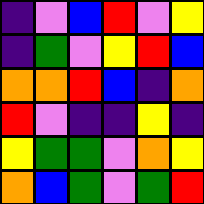[["indigo", "violet", "blue", "red", "violet", "yellow"], ["indigo", "green", "violet", "yellow", "red", "blue"], ["orange", "orange", "red", "blue", "indigo", "orange"], ["red", "violet", "indigo", "indigo", "yellow", "indigo"], ["yellow", "green", "green", "violet", "orange", "yellow"], ["orange", "blue", "green", "violet", "green", "red"]]